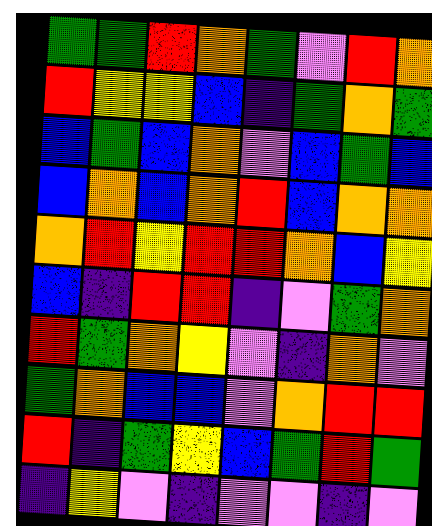[["green", "green", "red", "orange", "green", "violet", "red", "orange"], ["red", "yellow", "yellow", "blue", "indigo", "green", "orange", "green"], ["blue", "green", "blue", "orange", "violet", "blue", "green", "blue"], ["blue", "orange", "blue", "orange", "red", "blue", "orange", "orange"], ["orange", "red", "yellow", "red", "red", "orange", "blue", "yellow"], ["blue", "indigo", "red", "red", "indigo", "violet", "green", "orange"], ["red", "green", "orange", "yellow", "violet", "indigo", "orange", "violet"], ["green", "orange", "blue", "blue", "violet", "orange", "red", "red"], ["red", "indigo", "green", "yellow", "blue", "green", "red", "green"], ["indigo", "yellow", "violet", "indigo", "violet", "violet", "indigo", "violet"]]